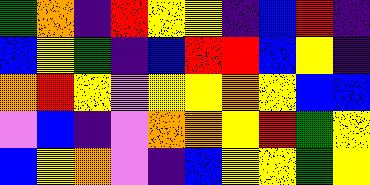[["green", "orange", "indigo", "red", "yellow", "yellow", "indigo", "blue", "red", "indigo"], ["blue", "yellow", "green", "indigo", "blue", "red", "red", "blue", "yellow", "indigo"], ["orange", "red", "yellow", "violet", "yellow", "yellow", "orange", "yellow", "blue", "blue"], ["violet", "blue", "indigo", "violet", "orange", "orange", "yellow", "red", "green", "yellow"], ["blue", "yellow", "orange", "violet", "indigo", "blue", "yellow", "yellow", "green", "yellow"]]